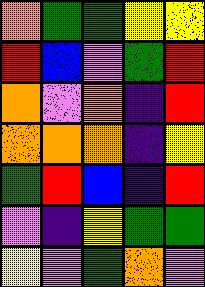[["orange", "green", "green", "yellow", "yellow"], ["red", "blue", "violet", "green", "red"], ["orange", "violet", "orange", "indigo", "red"], ["orange", "orange", "orange", "indigo", "yellow"], ["green", "red", "blue", "indigo", "red"], ["violet", "indigo", "yellow", "green", "green"], ["yellow", "violet", "green", "orange", "violet"]]